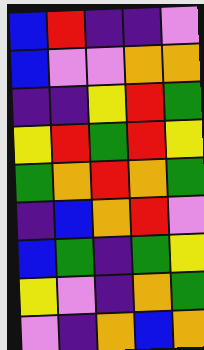[["blue", "red", "indigo", "indigo", "violet"], ["blue", "violet", "violet", "orange", "orange"], ["indigo", "indigo", "yellow", "red", "green"], ["yellow", "red", "green", "red", "yellow"], ["green", "orange", "red", "orange", "green"], ["indigo", "blue", "orange", "red", "violet"], ["blue", "green", "indigo", "green", "yellow"], ["yellow", "violet", "indigo", "orange", "green"], ["violet", "indigo", "orange", "blue", "orange"]]